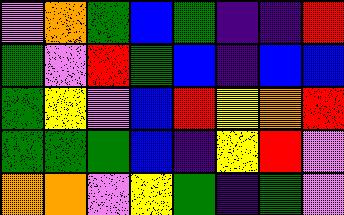[["violet", "orange", "green", "blue", "green", "indigo", "indigo", "red"], ["green", "violet", "red", "green", "blue", "indigo", "blue", "blue"], ["green", "yellow", "violet", "blue", "red", "yellow", "orange", "red"], ["green", "green", "green", "blue", "indigo", "yellow", "red", "violet"], ["orange", "orange", "violet", "yellow", "green", "indigo", "green", "violet"]]